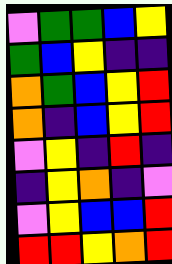[["violet", "green", "green", "blue", "yellow"], ["green", "blue", "yellow", "indigo", "indigo"], ["orange", "green", "blue", "yellow", "red"], ["orange", "indigo", "blue", "yellow", "red"], ["violet", "yellow", "indigo", "red", "indigo"], ["indigo", "yellow", "orange", "indigo", "violet"], ["violet", "yellow", "blue", "blue", "red"], ["red", "red", "yellow", "orange", "red"]]